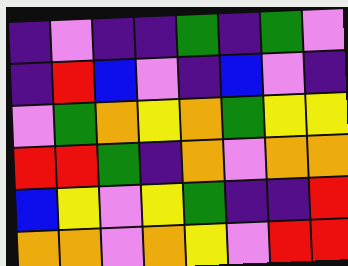[["indigo", "violet", "indigo", "indigo", "green", "indigo", "green", "violet"], ["indigo", "red", "blue", "violet", "indigo", "blue", "violet", "indigo"], ["violet", "green", "orange", "yellow", "orange", "green", "yellow", "yellow"], ["red", "red", "green", "indigo", "orange", "violet", "orange", "orange"], ["blue", "yellow", "violet", "yellow", "green", "indigo", "indigo", "red"], ["orange", "orange", "violet", "orange", "yellow", "violet", "red", "red"]]